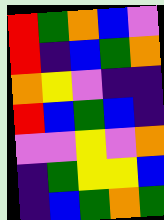[["red", "green", "orange", "blue", "violet"], ["red", "indigo", "blue", "green", "orange"], ["orange", "yellow", "violet", "indigo", "indigo"], ["red", "blue", "green", "blue", "indigo"], ["violet", "violet", "yellow", "violet", "orange"], ["indigo", "green", "yellow", "yellow", "blue"], ["indigo", "blue", "green", "orange", "green"]]